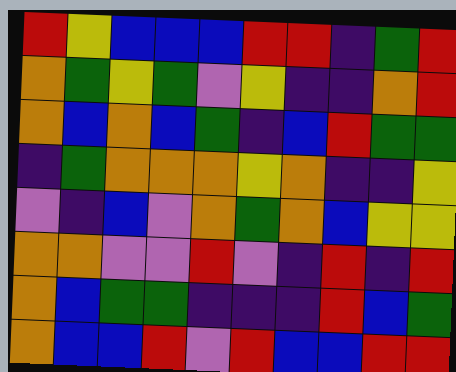[["red", "yellow", "blue", "blue", "blue", "red", "red", "indigo", "green", "red"], ["orange", "green", "yellow", "green", "violet", "yellow", "indigo", "indigo", "orange", "red"], ["orange", "blue", "orange", "blue", "green", "indigo", "blue", "red", "green", "green"], ["indigo", "green", "orange", "orange", "orange", "yellow", "orange", "indigo", "indigo", "yellow"], ["violet", "indigo", "blue", "violet", "orange", "green", "orange", "blue", "yellow", "yellow"], ["orange", "orange", "violet", "violet", "red", "violet", "indigo", "red", "indigo", "red"], ["orange", "blue", "green", "green", "indigo", "indigo", "indigo", "red", "blue", "green"], ["orange", "blue", "blue", "red", "violet", "red", "blue", "blue", "red", "red"]]